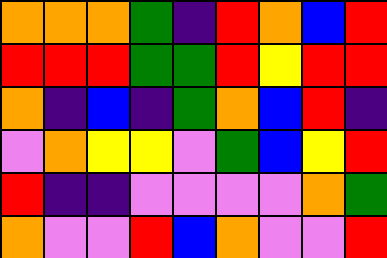[["orange", "orange", "orange", "green", "indigo", "red", "orange", "blue", "red"], ["red", "red", "red", "green", "green", "red", "yellow", "red", "red"], ["orange", "indigo", "blue", "indigo", "green", "orange", "blue", "red", "indigo"], ["violet", "orange", "yellow", "yellow", "violet", "green", "blue", "yellow", "red"], ["red", "indigo", "indigo", "violet", "violet", "violet", "violet", "orange", "green"], ["orange", "violet", "violet", "red", "blue", "orange", "violet", "violet", "red"]]